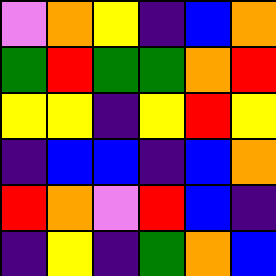[["violet", "orange", "yellow", "indigo", "blue", "orange"], ["green", "red", "green", "green", "orange", "red"], ["yellow", "yellow", "indigo", "yellow", "red", "yellow"], ["indigo", "blue", "blue", "indigo", "blue", "orange"], ["red", "orange", "violet", "red", "blue", "indigo"], ["indigo", "yellow", "indigo", "green", "orange", "blue"]]